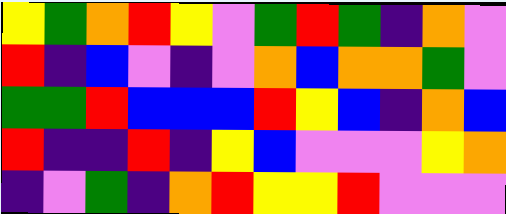[["yellow", "green", "orange", "red", "yellow", "violet", "green", "red", "green", "indigo", "orange", "violet"], ["red", "indigo", "blue", "violet", "indigo", "violet", "orange", "blue", "orange", "orange", "green", "violet"], ["green", "green", "red", "blue", "blue", "blue", "red", "yellow", "blue", "indigo", "orange", "blue"], ["red", "indigo", "indigo", "red", "indigo", "yellow", "blue", "violet", "violet", "violet", "yellow", "orange"], ["indigo", "violet", "green", "indigo", "orange", "red", "yellow", "yellow", "red", "violet", "violet", "violet"]]